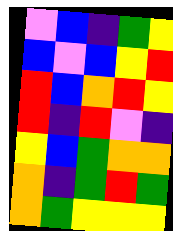[["violet", "blue", "indigo", "green", "yellow"], ["blue", "violet", "blue", "yellow", "red"], ["red", "blue", "orange", "red", "yellow"], ["red", "indigo", "red", "violet", "indigo"], ["yellow", "blue", "green", "orange", "orange"], ["orange", "indigo", "green", "red", "green"], ["orange", "green", "yellow", "yellow", "yellow"]]